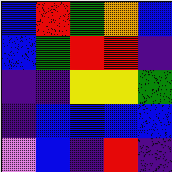[["blue", "red", "green", "orange", "blue"], ["blue", "green", "red", "red", "indigo"], ["indigo", "indigo", "yellow", "yellow", "green"], ["indigo", "blue", "blue", "blue", "blue"], ["violet", "blue", "indigo", "red", "indigo"]]